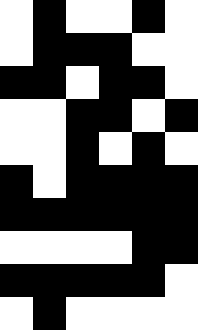[["white", "black", "white", "white", "black", "white"], ["white", "black", "black", "black", "white", "white"], ["black", "black", "white", "black", "black", "white"], ["white", "white", "black", "black", "white", "black"], ["white", "white", "black", "white", "black", "white"], ["black", "white", "black", "black", "black", "black"], ["black", "black", "black", "black", "black", "black"], ["white", "white", "white", "white", "black", "black"], ["black", "black", "black", "black", "black", "white"], ["white", "black", "white", "white", "white", "white"]]